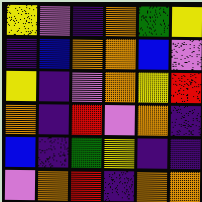[["yellow", "violet", "indigo", "orange", "green", "yellow"], ["indigo", "blue", "orange", "orange", "blue", "violet"], ["yellow", "indigo", "violet", "orange", "yellow", "red"], ["orange", "indigo", "red", "violet", "orange", "indigo"], ["blue", "indigo", "green", "yellow", "indigo", "indigo"], ["violet", "orange", "red", "indigo", "orange", "orange"]]